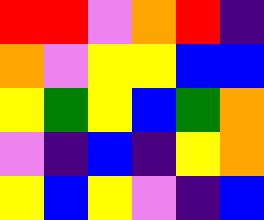[["red", "red", "violet", "orange", "red", "indigo"], ["orange", "violet", "yellow", "yellow", "blue", "blue"], ["yellow", "green", "yellow", "blue", "green", "orange"], ["violet", "indigo", "blue", "indigo", "yellow", "orange"], ["yellow", "blue", "yellow", "violet", "indigo", "blue"]]